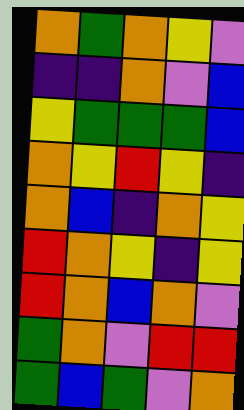[["orange", "green", "orange", "yellow", "violet"], ["indigo", "indigo", "orange", "violet", "blue"], ["yellow", "green", "green", "green", "blue"], ["orange", "yellow", "red", "yellow", "indigo"], ["orange", "blue", "indigo", "orange", "yellow"], ["red", "orange", "yellow", "indigo", "yellow"], ["red", "orange", "blue", "orange", "violet"], ["green", "orange", "violet", "red", "red"], ["green", "blue", "green", "violet", "orange"]]